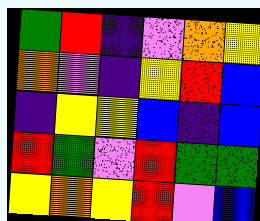[["green", "red", "indigo", "violet", "orange", "yellow"], ["orange", "violet", "indigo", "yellow", "red", "blue"], ["indigo", "yellow", "yellow", "blue", "indigo", "blue"], ["red", "green", "violet", "red", "green", "green"], ["yellow", "orange", "yellow", "red", "violet", "blue"]]